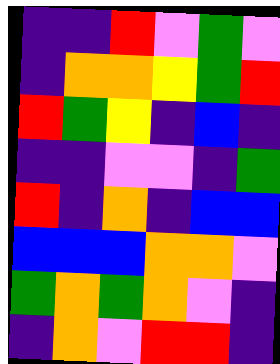[["indigo", "indigo", "red", "violet", "green", "violet"], ["indigo", "orange", "orange", "yellow", "green", "red"], ["red", "green", "yellow", "indigo", "blue", "indigo"], ["indigo", "indigo", "violet", "violet", "indigo", "green"], ["red", "indigo", "orange", "indigo", "blue", "blue"], ["blue", "blue", "blue", "orange", "orange", "violet"], ["green", "orange", "green", "orange", "violet", "indigo"], ["indigo", "orange", "violet", "red", "red", "indigo"]]